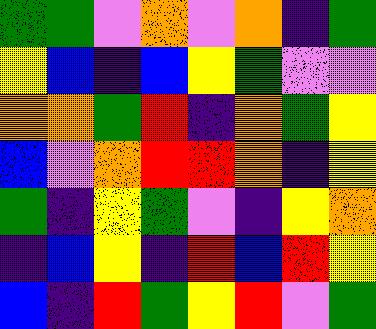[["green", "green", "violet", "orange", "violet", "orange", "indigo", "green"], ["yellow", "blue", "indigo", "blue", "yellow", "green", "violet", "violet"], ["orange", "orange", "green", "red", "indigo", "orange", "green", "yellow"], ["blue", "violet", "orange", "red", "red", "orange", "indigo", "yellow"], ["green", "indigo", "yellow", "green", "violet", "indigo", "yellow", "orange"], ["indigo", "blue", "yellow", "indigo", "red", "blue", "red", "yellow"], ["blue", "indigo", "red", "green", "yellow", "red", "violet", "green"]]